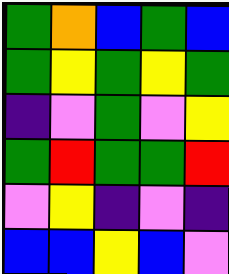[["green", "orange", "blue", "green", "blue"], ["green", "yellow", "green", "yellow", "green"], ["indigo", "violet", "green", "violet", "yellow"], ["green", "red", "green", "green", "red"], ["violet", "yellow", "indigo", "violet", "indigo"], ["blue", "blue", "yellow", "blue", "violet"]]